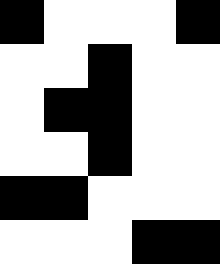[["black", "white", "white", "white", "black"], ["white", "white", "black", "white", "white"], ["white", "black", "black", "white", "white"], ["white", "white", "black", "white", "white"], ["black", "black", "white", "white", "white"], ["white", "white", "white", "black", "black"]]